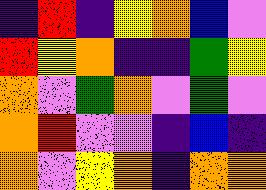[["indigo", "red", "indigo", "yellow", "orange", "blue", "violet"], ["red", "yellow", "orange", "indigo", "indigo", "green", "yellow"], ["orange", "violet", "green", "orange", "violet", "green", "violet"], ["orange", "red", "violet", "violet", "indigo", "blue", "indigo"], ["orange", "violet", "yellow", "orange", "indigo", "orange", "orange"]]